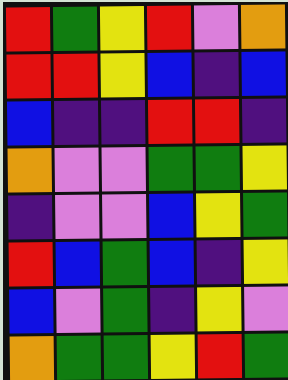[["red", "green", "yellow", "red", "violet", "orange"], ["red", "red", "yellow", "blue", "indigo", "blue"], ["blue", "indigo", "indigo", "red", "red", "indigo"], ["orange", "violet", "violet", "green", "green", "yellow"], ["indigo", "violet", "violet", "blue", "yellow", "green"], ["red", "blue", "green", "blue", "indigo", "yellow"], ["blue", "violet", "green", "indigo", "yellow", "violet"], ["orange", "green", "green", "yellow", "red", "green"]]